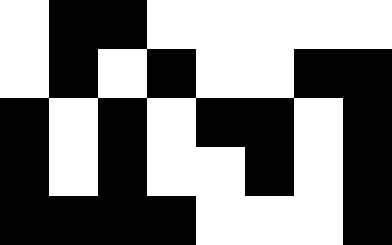[["white", "black", "black", "white", "white", "white", "white", "white"], ["white", "black", "white", "black", "white", "white", "black", "black"], ["black", "white", "black", "white", "black", "black", "white", "black"], ["black", "white", "black", "white", "white", "black", "white", "black"], ["black", "black", "black", "black", "white", "white", "white", "black"]]